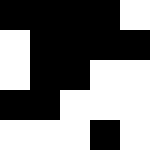[["black", "black", "black", "black", "white"], ["white", "black", "black", "black", "black"], ["white", "black", "black", "white", "white"], ["black", "black", "white", "white", "white"], ["white", "white", "white", "black", "white"]]